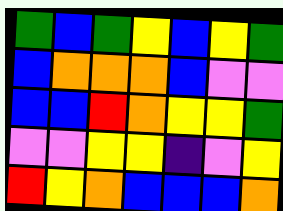[["green", "blue", "green", "yellow", "blue", "yellow", "green"], ["blue", "orange", "orange", "orange", "blue", "violet", "violet"], ["blue", "blue", "red", "orange", "yellow", "yellow", "green"], ["violet", "violet", "yellow", "yellow", "indigo", "violet", "yellow"], ["red", "yellow", "orange", "blue", "blue", "blue", "orange"]]